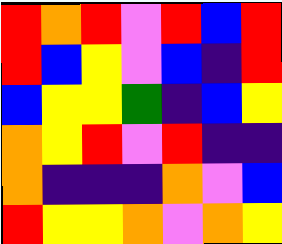[["red", "orange", "red", "violet", "red", "blue", "red"], ["red", "blue", "yellow", "violet", "blue", "indigo", "red"], ["blue", "yellow", "yellow", "green", "indigo", "blue", "yellow"], ["orange", "yellow", "red", "violet", "red", "indigo", "indigo"], ["orange", "indigo", "indigo", "indigo", "orange", "violet", "blue"], ["red", "yellow", "yellow", "orange", "violet", "orange", "yellow"]]